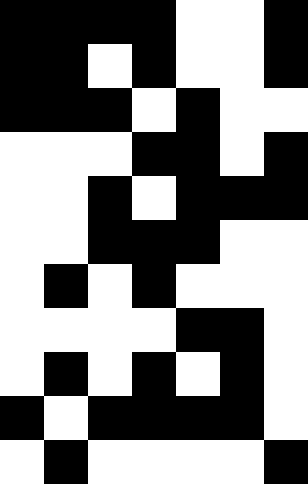[["black", "black", "black", "black", "white", "white", "black"], ["black", "black", "white", "black", "white", "white", "black"], ["black", "black", "black", "white", "black", "white", "white"], ["white", "white", "white", "black", "black", "white", "black"], ["white", "white", "black", "white", "black", "black", "black"], ["white", "white", "black", "black", "black", "white", "white"], ["white", "black", "white", "black", "white", "white", "white"], ["white", "white", "white", "white", "black", "black", "white"], ["white", "black", "white", "black", "white", "black", "white"], ["black", "white", "black", "black", "black", "black", "white"], ["white", "black", "white", "white", "white", "white", "black"]]